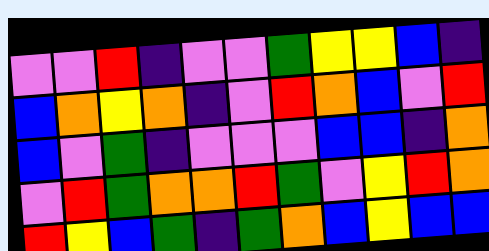[["violet", "violet", "red", "indigo", "violet", "violet", "green", "yellow", "yellow", "blue", "indigo"], ["blue", "orange", "yellow", "orange", "indigo", "violet", "red", "orange", "blue", "violet", "red"], ["blue", "violet", "green", "indigo", "violet", "violet", "violet", "blue", "blue", "indigo", "orange"], ["violet", "red", "green", "orange", "orange", "red", "green", "violet", "yellow", "red", "orange"], ["red", "yellow", "blue", "green", "indigo", "green", "orange", "blue", "yellow", "blue", "blue"]]